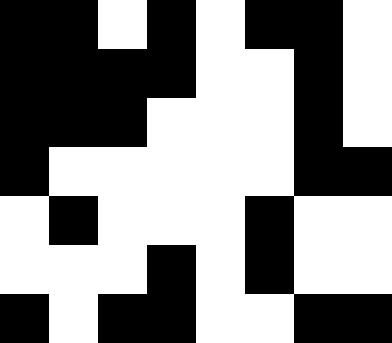[["black", "black", "white", "black", "white", "black", "black", "white"], ["black", "black", "black", "black", "white", "white", "black", "white"], ["black", "black", "black", "white", "white", "white", "black", "white"], ["black", "white", "white", "white", "white", "white", "black", "black"], ["white", "black", "white", "white", "white", "black", "white", "white"], ["white", "white", "white", "black", "white", "black", "white", "white"], ["black", "white", "black", "black", "white", "white", "black", "black"]]